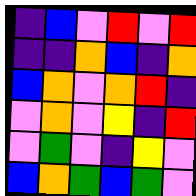[["indigo", "blue", "violet", "red", "violet", "red"], ["indigo", "indigo", "orange", "blue", "indigo", "orange"], ["blue", "orange", "violet", "orange", "red", "indigo"], ["violet", "orange", "violet", "yellow", "indigo", "red"], ["violet", "green", "violet", "indigo", "yellow", "violet"], ["blue", "orange", "green", "blue", "green", "violet"]]